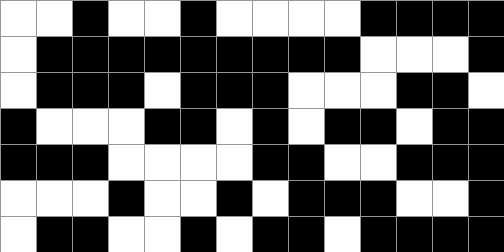[["white", "white", "black", "white", "white", "black", "white", "white", "white", "white", "black", "black", "black", "black"], ["white", "black", "black", "black", "black", "black", "black", "black", "black", "black", "white", "white", "white", "black"], ["white", "black", "black", "black", "white", "black", "black", "black", "white", "white", "white", "black", "black", "white"], ["black", "white", "white", "white", "black", "black", "white", "black", "white", "black", "black", "white", "black", "black"], ["black", "black", "black", "white", "white", "white", "white", "black", "black", "white", "white", "black", "black", "black"], ["white", "white", "white", "black", "white", "white", "black", "white", "black", "black", "black", "white", "white", "black"], ["white", "black", "black", "white", "white", "black", "white", "black", "black", "white", "black", "black", "black", "black"]]